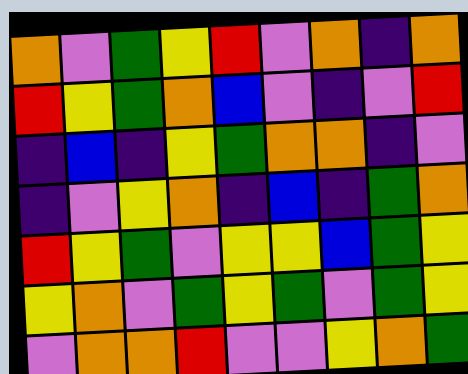[["orange", "violet", "green", "yellow", "red", "violet", "orange", "indigo", "orange"], ["red", "yellow", "green", "orange", "blue", "violet", "indigo", "violet", "red"], ["indigo", "blue", "indigo", "yellow", "green", "orange", "orange", "indigo", "violet"], ["indigo", "violet", "yellow", "orange", "indigo", "blue", "indigo", "green", "orange"], ["red", "yellow", "green", "violet", "yellow", "yellow", "blue", "green", "yellow"], ["yellow", "orange", "violet", "green", "yellow", "green", "violet", "green", "yellow"], ["violet", "orange", "orange", "red", "violet", "violet", "yellow", "orange", "green"]]